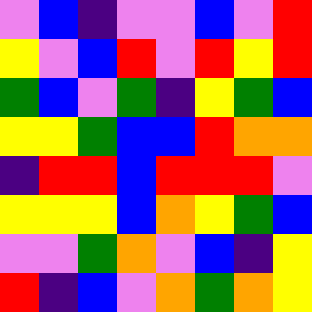[["violet", "blue", "indigo", "violet", "violet", "blue", "violet", "red"], ["yellow", "violet", "blue", "red", "violet", "red", "yellow", "red"], ["green", "blue", "violet", "green", "indigo", "yellow", "green", "blue"], ["yellow", "yellow", "green", "blue", "blue", "red", "orange", "orange"], ["indigo", "red", "red", "blue", "red", "red", "red", "violet"], ["yellow", "yellow", "yellow", "blue", "orange", "yellow", "green", "blue"], ["violet", "violet", "green", "orange", "violet", "blue", "indigo", "yellow"], ["red", "indigo", "blue", "violet", "orange", "green", "orange", "yellow"]]